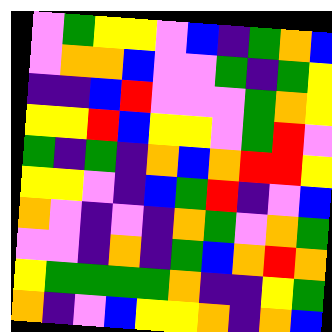[["violet", "green", "yellow", "yellow", "violet", "blue", "indigo", "green", "orange", "blue"], ["violet", "orange", "orange", "blue", "violet", "violet", "green", "indigo", "green", "yellow"], ["indigo", "indigo", "blue", "red", "violet", "violet", "violet", "green", "orange", "yellow"], ["yellow", "yellow", "red", "blue", "yellow", "yellow", "violet", "green", "red", "violet"], ["green", "indigo", "green", "indigo", "orange", "blue", "orange", "red", "red", "yellow"], ["yellow", "yellow", "violet", "indigo", "blue", "green", "red", "indigo", "violet", "blue"], ["orange", "violet", "indigo", "violet", "indigo", "orange", "green", "violet", "orange", "green"], ["violet", "violet", "indigo", "orange", "indigo", "green", "blue", "orange", "red", "orange"], ["yellow", "green", "green", "green", "green", "orange", "indigo", "indigo", "yellow", "green"], ["orange", "indigo", "violet", "blue", "yellow", "yellow", "orange", "indigo", "orange", "blue"]]